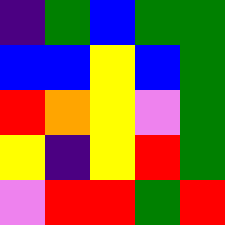[["indigo", "green", "blue", "green", "green"], ["blue", "blue", "yellow", "blue", "green"], ["red", "orange", "yellow", "violet", "green"], ["yellow", "indigo", "yellow", "red", "green"], ["violet", "red", "red", "green", "red"]]